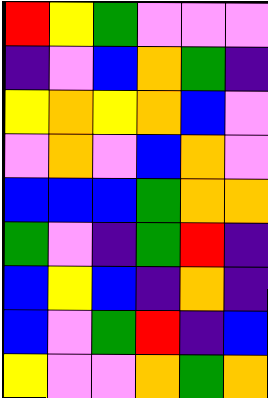[["red", "yellow", "green", "violet", "violet", "violet"], ["indigo", "violet", "blue", "orange", "green", "indigo"], ["yellow", "orange", "yellow", "orange", "blue", "violet"], ["violet", "orange", "violet", "blue", "orange", "violet"], ["blue", "blue", "blue", "green", "orange", "orange"], ["green", "violet", "indigo", "green", "red", "indigo"], ["blue", "yellow", "blue", "indigo", "orange", "indigo"], ["blue", "violet", "green", "red", "indigo", "blue"], ["yellow", "violet", "violet", "orange", "green", "orange"]]